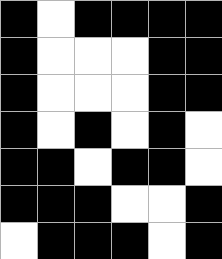[["black", "white", "black", "black", "black", "black"], ["black", "white", "white", "white", "black", "black"], ["black", "white", "white", "white", "black", "black"], ["black", "white", "black", "white", "black", "white"], ["black", "black", "white", "black", "black", "white"], ["black", "black", "black", "white", "white", "black"], ["white", "black", "black", "black", "white", "black"]]